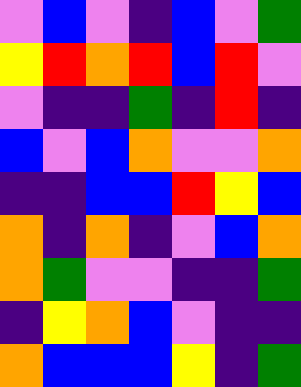[["violet", "blue", "violet", "indigo", "blue", "violet", "green"], ["yellow", "red", "orange", "red", "blue", "red", "violet"], ["violet", "indigo", "indigo", "green", "indigo", "red", "indigo"], ["blue", "violet", "blue", "orange", "violet", "violet", "orange"], ["indigo", "indigo", "blue", "blue", "red", "yellow", "blue"], ["orange", "indigo", "orange", "indigo", "violet", "blue", "orange"], ["orange", "green", "violet", "violet", "indigo", "indigo", "green"], ["indigo", "yellow", "orange", "blue", "violet", "indigo", "indigo"], ["orange", "blue", "blue", "blue", "yellow", "indigo", "green"]]